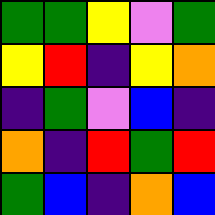[["green", "green", "yellow", "violet", "green"], ["yellow", "red", "indigo", "yellow", "orange"], ["indigo", "green", "violet", "blue", "indigo"], ["orange", "indigo", "red", "green", "red"], ["green", "blue", "indigo", "orange", "blue"]]